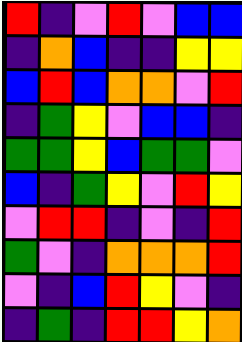[["red", "indigo", "violet", "red", "violet", "blue", "blue"], ["indigo", "orange", "blue", "indigo", "indigo", "yellow", "yellow"], ["blue", "red", "blue", "orange", "orange", "violet", "red"], ["indigo", "green", "yellow", "violet", "blue", "blue", "indigo"], ["green", "green", "yellow", "blue", "green", "green", "violet"], ["blue", "indigo", "green", "yellow", "violet", "red", "yellow"], ["violet", "red", "red", "indigo", "violet", "indigo", "red"], ["green", "violet", "indigo", "orange", "orange", "orange", "red"], ["violet", "indigo", "blue", "red", "yellow", "violet", "indigo"], ["indigo", "green", "indigo", "red", "red", "yellow", "orange"]]